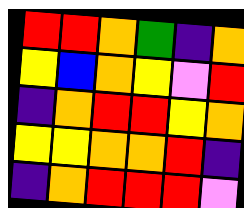[["red", "red", "orange", "green", "indigo", "orange"], ["yellow", "blue", "orange", "yellow", "violet", "red"], ["indigo", "orange", "red", "red", "yellow", "orange"], ["yellow", "yellow", "orange", "orange", "red", "indigo"], ["indigo", "orange", "red", "red", "red", "violet"]]